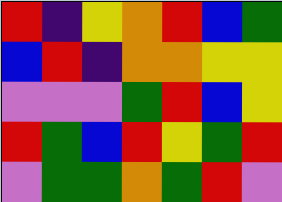[["red", "indigo", "yellow", "orange", "red", "blue", "green"], ["blue", "red", "indigo", "orange", "orange", "yellow", "yellow"], ["violet", "violet", "violet", "green", "red", "blue", "yellow"], ["red", "green", "blue", "red", "yellow", "green", "red"], ["violet", "green", "green", "orange", "green", "red", "violet"]]